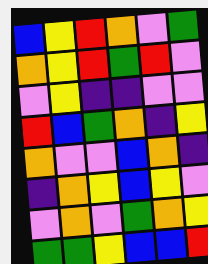[["blue", "yellow", "red", "orange", "violet", "green"], ["orange", "yellow", "red", "green", "red", "violet"], ["violet", "yellow", "indigo", "indigo", "violet", "violet"], ["red", "blue", "green", "orange", "indigo", "yellow"], ["orange", "violet", "violet", "blue", "orange", "indigo"], ["indigo", "orange", "yellow", "blue", "yellow", "violet"], ["violet", "orange", "violet", "green", "orange", "yellow"], ["green", "green", "yellow", "blue", "blue", "red"]]